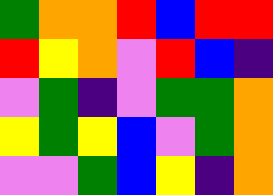[["green", "orange", "orange", "red", "blue", "red", "red"], ["red", "yellow", "orange", "violet", "red", "blue", "indigo"], ["violet", "green", "indigo", "violet", "green", "green", "orange"], ["yellow", "green", "yellow", "blue", "violet", "green", "orange"], ["violet", "violet", "green", "blue", "yellow", "indigo", "orange"]]